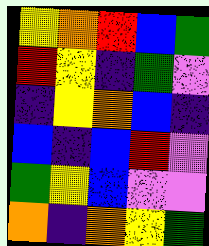[["yellow", "orange", "red", "blue", "green"], ["red", "yellow", "indigo", "green", "violet"], ["indigo", "yellow", "orange", "blue", "indigo"], ["blue", "indigo", "blue", "red", "violet"], ["green", "yellow", "blue", "violet", "violet"], ["orange", "indigo", "orange", "yellow", "green"]]